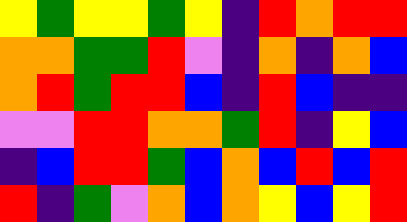[["yellow", "green", "yellow", "yellow", "green", "yellow", "indigo", "red", "orange", "red", "red"], ["orange", "orange", "green", "green", "red", "violet", "indigo", "orange", "indigo", "orange", "blue"], ["orange", "red", "green", "red", "red", "blue", "indigo", "red", "blue", "indigo", "indigo"], ["violet", "violet", "red", "red", "orange", "orange", "green", "red", "indigo", "yellow", "blue"], ["indigo", "blue", "red", "red", "green", "blue", "orange", "blue", "red", "blue", "red"], ["red", "indigo", "green", "violet", "orange", "blue", "orange", "yellow", "blue", "yellow", "red"]]